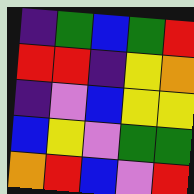[["indigo", "green", "blue", "green", "red"], ["red", "red", "indigo", "yellow", "orange"], ["indigo", "violet", "blue", "yellow", "yellow"], ["blue", "yellow", "violet", "green", "green"], ["orange", "red", "blue", "violet", "red"]]